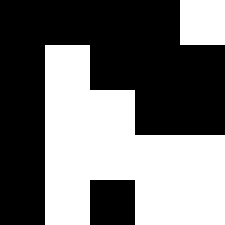[["black", "black", "black", "black", "white"], ["black", "white", "black", "black", "black"], ["black", "white", "white", "black", "black"], ["black", "white", "white", "white", "white"], ["black", "white", "black", "white", "white"]]